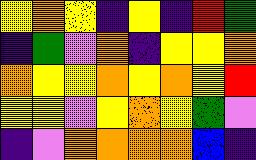[["yellow", "orange", "yellow", "indigo", "yellow", "indigo", "red", "green"], ["indigo", "green", "violet", "orange", "indigo", "yellow", "yellow", "orange"], ["orange", "yellow", "yellow", "orange", "yellow", "orange", "yellow", "red"], ["yellow", "yellow", "violet", "yellow", "orange", "yellow", "green", "violet"], ["indigo", "violet", "orange", "orange", "orange", "orange", "blue", "indigo"]]